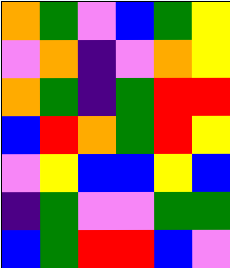[["orange", "green", "violet", "blue", "green", "yellow"], ["violet", "orange", "indigo", "violet", "orange", "yellow"], ["orange", "green", "indigo", "green", "red", "red"], ["blue", "red", "orange", "green", "red", "yellow"], ["violet", "yellow", "blue", "blue", "yellow", "blue"], ["indigo", "green", "violet", "violet", "green", "green"], ["blue", "green", "red", "red", "blue", "violet"]]